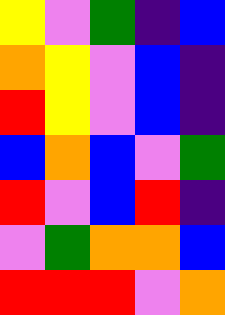[["yellow", "violet", "green", "indigo", "blue"], ["orange", "yellow", "violet", "blue", "indigo"], ["red", "yellow", "violet", "blue", "indigo"], ["blue", "orange", "blue", "violet", "green"], ["red", "violet", "blue", "red", "indigo"], ["violet", "green", "orange", "orange", "blue"], ["red", "red", "red", "violet", "orange"]]